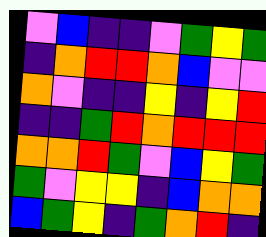[["violet", "blue", "indigo", "indigo", "violet", "green", "yellow", "green"], ["indigo", "orange", "red", "red", "orange", "blue", "violet", "violet"], ["orange", "violet", "indigo", "indigo", "yellow", "indigo", "yellow", "red"], ["indigo", "indigo", "green", "red", "orange", "red", "red", "red"], ["orange", "orange", "red", "green", "violet", "blue", "yellow", "green"], ["green", "violet", "yellow", "yellow", "indigo", "blue", "orange", "orange"], ["blue", "green", "yellow", "indigo", "green", "orange", "red", "indigo"]]